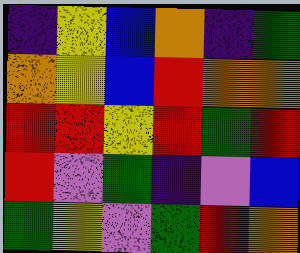[["indigo", "yellow", "blue", "orange", "indigo", "green"], ["orange", "yellow", "blue", "red", "orange", "orange"], ["red", "red", "yellow", "red", "green", "red"], ["red", "violet", "green", "indigo", "violet", "blue"], ["green", "yellow", "violet", "green", "red", "orange"]]